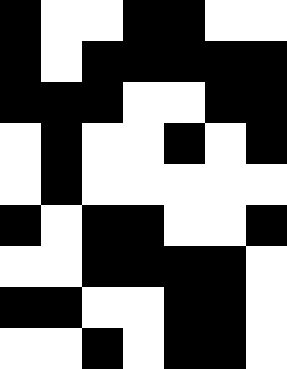[["black", "white", "white", "black", "black", "white", "white"], ["black", "white", "black", "black", "black", "black", "black"], ["black", "black", "black", "white", "white", "black", "black"], ["white", "black", "white", "white", "black", "white", "black"], ["white", "black", "white", "white", "white", "white", "white"], ["black", "white", "black", "black", "white", "white", "black"], ["white", "white", "black", "black", "black", "black", "white"], ["black", "black", "white", "white", "black", "black", "white"], ["white", "white", "black", "white", "black", "black", "white"]]